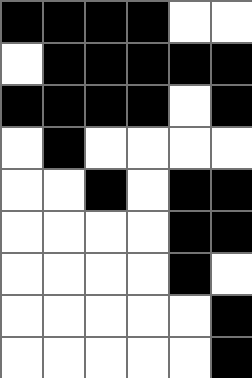[["black", "black", "black", "black", "white", "white"], ["white", "black", "black", "black", "black", "black"], ["black", "black", "black", "black", "white", "black"], ["white", "black", "white", "white", "white", "white"], ["white", "white", "black", "white", "black", "black"], ["white", "white", "white", "white", "black", "black"], ["white", "white", "white", "white", "black", "white"], ["white", "white", "white", "white", "white", "black"], ["white", "white", "white", "white", "white", "black"]]